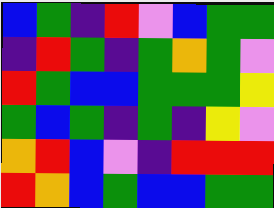[["blue", "green", "indigo", "red", "violet", "blue", "green", "green"], ["indigo", "red", "green", "indigo", "green", "orange", "green", "violet"], ["red", "green", "blue", "blue", "green", "green", "green", "yellow"], ["green", "blue", "green", "indigo", "green", "indigo", "yellow", "violet"], ["orange", "red", "blue", "violet", "indigo", "red", "red", "red"], ["red", "orange", "blue", "green", "blue", "blue", "green", "green"]]